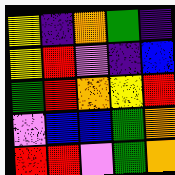[["yellow", "indigo", "orange", "green", "indigo"], ["yellow", "red", "violet", "indigo", "blue"], ["green", "red", "orange", "yellow", "red"], ["violet", "blue", "blue", "green", "orange"], ["red", "red", "violet", "green", "orange"]]